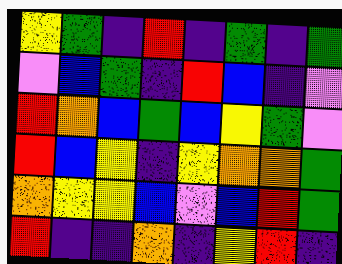[["yellow", "green", "indigo", "red", "indigo", "green", "indigo", "green"], ["violet", "blue", "green", "indigo", "red", "blue", "indigo", "violet"], ["red", "orange", "blue", "green", "blue", "yellow", "green", "violet"], ["red", "blue", "yellow", "indigo", "yellow", "orange", "orange", "green"], ["orange", "yellow", "yellow", "blue", "violet", "blue", "red", "green"], ["red", "indigo", "indigo", "orange", "indigo", "yellow", "red", "indigo"]]